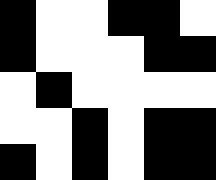[["black", "white", "white", "black", "black", "white"], ["black", "white", "white", "white", "black", "black"], ["white", "black", "white", "white", "white", "white"], ["white", "white", "black", "white", "black", "black"], ["black", "white", "black", "white", "black", "black"]]